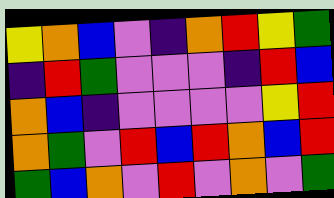[["yellow", "orange", "blue", "violet", "indigo", "orange", "red", "yellow", "green"], ["indigo", "red", "green", "violet", "violet", "violet", "indigo", "red", "blue"], ["orange", "blue", "indigo", "violet", "violet", "violet", "violet", "yellow", "red"], ["orange", "green", "violet", "red", "blue", "red", "orange", "blue", "red"], ["green", "blue", "orange", "violet", "red", "violet", "orange", "violet", "green"]]